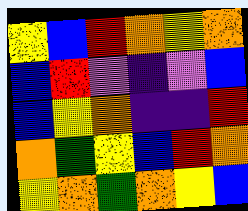[["yellow", "blue", "red", "orange", "yellow", "orange"], ["blue", "red", "violet", "indigo", "violet", "blue"], ["blue", "yellow", "orange", "indigo", "indigo", "red"], ["orange", "green", "yellow", "blue", "red", "orange"], ["yellow", "orange", "green", "orange", "yellow", "blue"]]